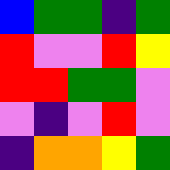[["blue", "green", "green", "indigo", "green"], ["red", "violet", "violet", "red", "yellow"], ["red", "red", "green", "green", "violet"], ["violet", "indigo", "violet", "red", "violet"], ["indigo", "orange", "orange", "yellow", "green"]]